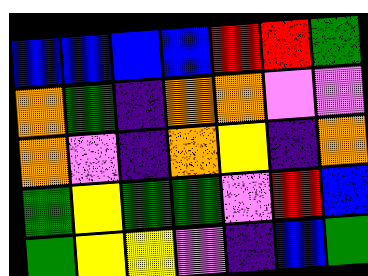[["blue", "blue", "blue", "blue", "red", "red", "green"], ["orange", "green", "indigo", "orange", "orange", "violet", "violet"], ["orange", "violet", "indigo", "orange", "yellow", "indigo", "orange"], ["green", "yellow", "green", "green", "violet", "red", "blue"], ["green", "yellow", "yellow", "violet", "indigo", "blue", "green"]]